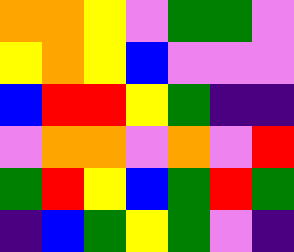[["orange", "orange", "yellow", "violet", "green", "green", "violet"], ["yellow", "orange", "yellow", "blue", "violet", "violet", "violet"], ["blue", "red", "red", "yellow", "green", "indigo", "indigo"], ["violet", "orange", "orange", "violet", "orange", "violet", "red"], ["green", "red", "yellow", "blue", "green", "red", "green"], ["indigo", "blue", "green", "yellow", "green", "violet", "indigo"]]